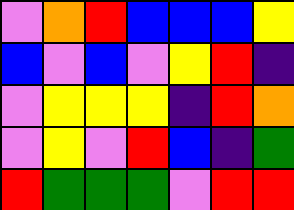[["violet", "orange", "red", "blue", "blue", "blue", "yellow"], ["blue", "violet", "blue", "violet", "yellow", "red", "indigo"], ["violet", "yellow", "yellow", "yellow", "indigo", "red", "orange"], ["violet", "yellow", "violet", "red", "blue", "indigo", "green"], ["red", "green", "green", "green", "violet", "red", "red"]]